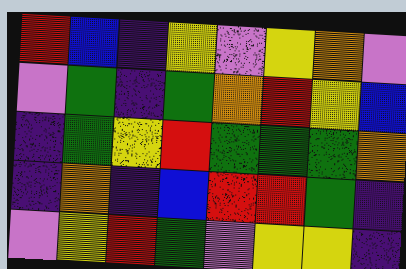[["red", "blue", "indigo", "yellow", "violet", "yellow", "orange", "violet"], ["violet", "green", "indigo", "green", "orange", "red", "yellow", "blue"], ["indigo", "green", "yellow", "red", "green", "green", "green", "orange"], ["indigo", "orange", "indigo", "blue", "red", "red", "green", "indigo"], ["violet", "yellow", "red", "green", "violet", "yellow", "yellow", "indigo"]]